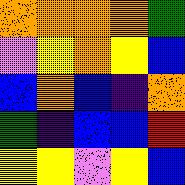[["orange", "orange", "orange", "orange", "green"], ["violet", "yellow", "orange", "yellow", "blue"], ["blue", "orange", "blue", "indigo", "orange"], ["green", "indigo", "blue", "blue", "red"], ["yellow", "yellow", "violet", "yellow", "blue"]]